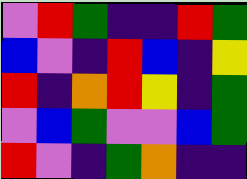[["violet", "red", "green", "indigo", "indigo", "red", "green"], ["blue", "violet", "indigo", "red", "blue", "indigo", "yellow"], ["red", "indigo", "orange", "red", "yellow", "indigo", "green"], ["violet", "blue", "green", "violet", "violet", "blue", "green"], ["red", "violet", "indigo", "green", "orange", "indigo", "indigo"]]